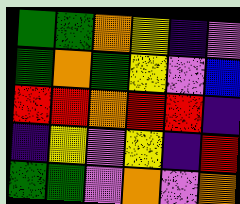[["green", "green", "orange", "yellow", "indigo", "violet"], ["green", "orange", "green", "yellow", "violet", "blue"], ["red", "red", "orange", "red", "red", "indigo"], ["indigo", "yellow", "violet", "yellow", "indigo", "red"], ["green", "green", "violet", "orange", "violet", "orange"]]